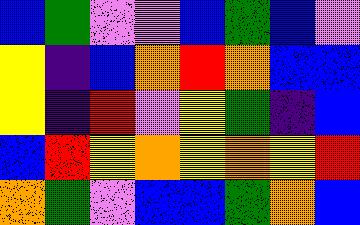[["blue", "green", "violet", "violet", "blue", "green", "blue", "violet"], ["yellow", "indigo", "blue", "orange", "red", "orange", "blue", "blue"], ["yellow", "indigo", "red", "violet", "yellow", "green", "indigo", "blue"], ["blue", "red", "yellow", "orange", "yellow", "orange", "yellow", "red"], ["orange", "green", "violet", "blue", "blue", "green", "orange", "blue"]]